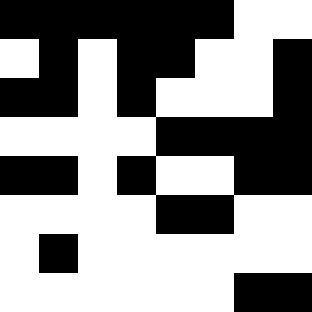[["black", "black", "black", "black", "black", "black", "white", "white"], ["white", "black", "white", "black", "black", "white", "white", "black"], ["black", "black", "white", "black", "white", "white", "white", "black"], ["white", "white", "white", "white", "black", "black", "black", "black"], ["black", "black", "white", "black", "white", "white", "black", "black"], ["white", "white", "white", "white", "black", "black", "white", "white"], ["white", "black", "white", "white", "white", "white", "white", "white"], ["white", "white", "white", "white", "white", "white", "black", "black"]]